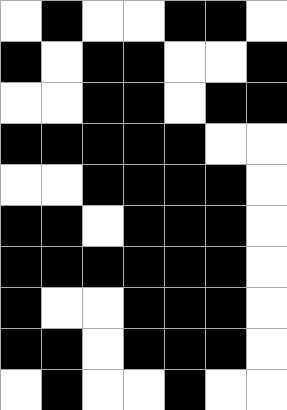[["white", "black", "white", "white", "black", "black", "white"], ["black", "white", "black", "black", "white", "white", "black"], ["white", "white", "black", "black", "white", "black", "black"], ["black", "black", "black", "black", "black", "white", "white"], ["white", "white", "black", "black", "black", "black", "white"], ["black", "black", "white", "black", "black", "black", "white"], ["black", "black", "black", "black", "black", "black", "white"], ["black", "white", "white", "black", "black", "black", "white"], ["black", "black", "white", "black", "black", "black", "white"], ["white", "black", "white", "white", "black", "white", "white"]]